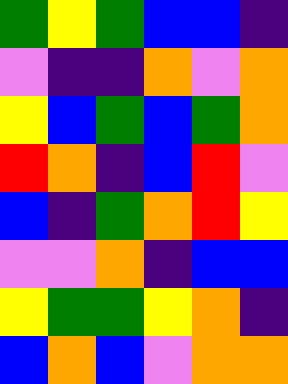[["green", "yellow", "green", "blue", "blue", "indigo"], ["violet", "indigo", "indigo", "orange", "violet", "orange"], ["yellow", "blue", "green", "blue", "green", "orange"], ["red", "orange", "indigo", "blue", "red", "violet"], ["blue", "indigo", "green", "orange", "red", "yellow"], ["violet", "violet", "orange", "indigo", "blue", "blue"], ["yellow", "green", "green", "yellow", "orange", "indigo"], ["blue", "orange", "blue", "violet", "orange", "orange"]]